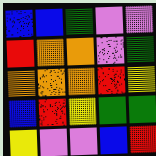[["blue", "blue", "green", "violet", "violet"], ["red", "orange", "orange", "violet", "green"], ["orange", "orange", "orange", "red", "yellow"], ["blue", "red", "yellow", "green", "green"], ["yellow", "violet", "violet", "blue", "red"]]